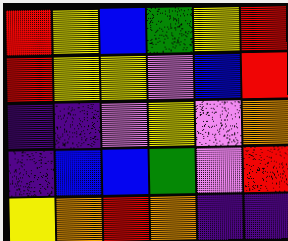[["red", "yellow", "blue", "green", "yellow", "red"], ["red", "yellow", "yellow", "violet", "blue", "red"], ["indigo", "indigo", "violet", "yellow", "violet", "orange"], ["indigo", "blue", "blue", "green", "violet", "red"], ["yellow", "orange", "red", "orange", "indigo", "indigo"]]